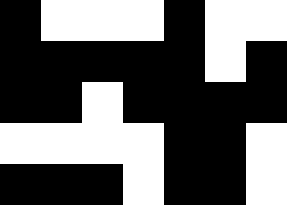[["black", "white", "white", "white", "black", "white", "white"], ["black", "black", "black", "black", "black", "white", "black"], ["black", "black", "white", "black", "black", "black", "black"], ["white", "white", "white", "white", "black", "black", "white"], ["black", "black", "black", "white", "black", "black", "white"]]